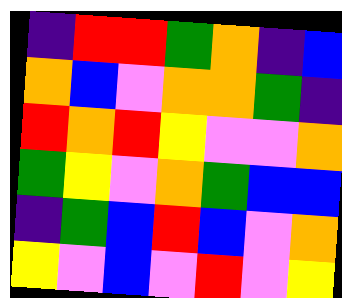[["indigo", "red", "red", "green", "orange", "indigo", "blue"], ["orange", "blue", "violet", "orange", "orange", "green", "indigo"], ["red", "orange", "red", "yellow", "violet", "violet", "orange"], ["green", "yellow", "violet", "orange", "green", "blue", "blue"], ["indigo", "green", "blue", "red", "blue", "violet", "orange"], ["yellow", "violet", "blue", "violet", "red", "violet", "yellow"]]